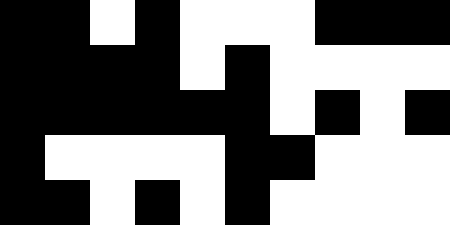[["black", "black", "white", "black", "white", "white", "white", "black", "black", "black"], ["black", "black", "black", "black", "white", "black", "white", "white", "white", "white"], ["black", "black", "black", "black", "black", "black", "white", "black", "white", "black"], ["black", "white", "white", "white", "white", "black", "black", "white", "white", "white"], ["black", "black", "white", "black", "white", "black", "white", "white", "white", "white"]]